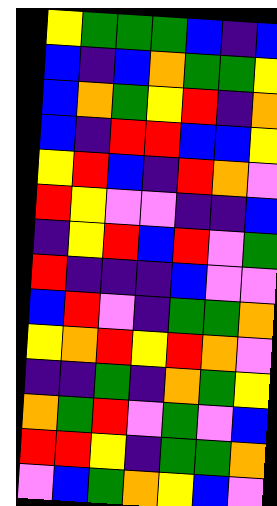[["yellow", "green", "green", "green", "blue", "indigo", "blue"], ["blue", "indigo", "blue", "orange", "green", "green", "yellow"], ["blue", "orange", "green", "yellow", "red", "indigo", "orange"], ["blue", "indigo", "red", "red", "blue", "blue", "yellow"], ["yellow", "red", "blue", "indigo", "red", "orange", "violet"], ["red", "yellow", "violet", "violet", "indigo", "indigo", "blue"], ["indigo", "yellow", "red", "blue", "red", "violet", "green"], ["red", "indigo", "indigo", "indigo", "blue", "violet", "violet"], ["blue", "red", "violet", "indigo", "green", "green", "orange"], ["yellow", "orange", "red", "yellow", "red", "orange", "violet"], ["indigo", "indigo", "green", "indigo", "orange", "green", "yellow"], ["orange", "green", "red", "violet", "green", "violet", "blue"], ["red", "red", "yellow", "indigo", "green", "green", "orange"], ["violet", "blue", "green", "orange", "yellow", "blue", "violet"]]